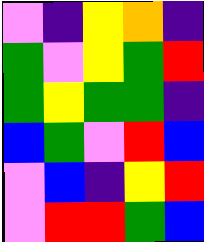[["violet", "indigo", "yellow", "orange", "indigo"], ["green", "violet", "yellow", "green", "red"], ["green", "yellow", "green", "green", "indigo"], ["blue", "green", "violet", "red", "blue"], ["violet", "blue", "indigo", "yellow", "red"], ["violet", "red", "red", "green", "blue"]]